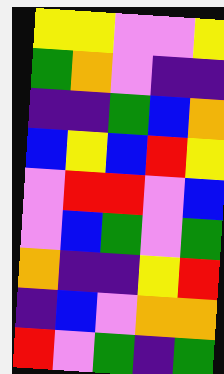[["yellow", "yellow", "violet", "violet", "yellow"], ["green", "orange", "violet", "indigo", "indigo"], ["indigo", "indigo", "green", "blue", "orange"], ["blue", "yellow", "blue", "red", "yellow"], ["violet", "red", "red", "violet", "blue"], ["violet", "blue", "green", "violet", "green"], ["orange", "indigo", "indigo", "yellow", "red"], ["indigo", "blue", "violet", "orange", "orange"], ["red", "violet", "green", "indigo", "green"]]